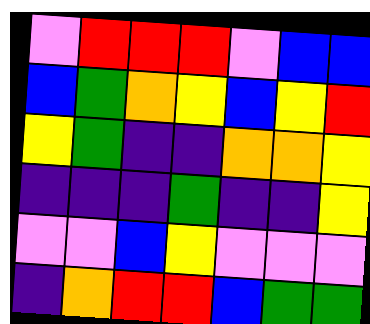[["violet", "red", "red", "red", "violet", "blue", "blue"], ["blue", "green", "orange", "yellow", "blue", "yellow", "red"], ["yellow", "green", "indigo", "indigo", "orange", "orange", "yellow"], ["indigo", "indigo", "indigo", "green", "indigo", "indigo", "yellow"], ["violet", "violet", "blue", "yellow", "violet", "violet", "violet"], ["indigo", "orange", "red", "red", "blue", "green", "green"]]